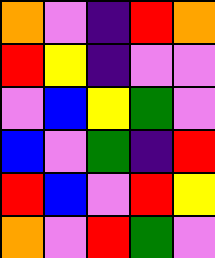[["orange", "violet", "indigo", "red", "orange"], ["red", "yellow", "indigo", "violet", "violet"], ["violet", "blue", "yellow", "green", "violet"], ["blue", "violet", "green", "indigo", "red"], ["red", "blue", "violet", "red", "yellow"], ["orange", "violet", "red", "green", "violet"]]